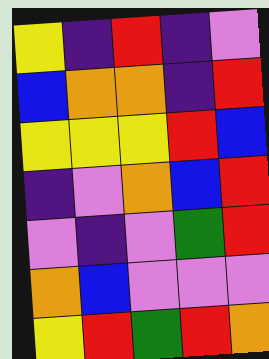[["yellow", "indigo", "red", "indigo", "violet"], ["blue", "orange", "orange", "indigo", "red"], ["yellow", "yellow", "yellow", "red", "blue"], ["indigo", "violet", "orange", "blue", "red"], ["violet", "indigo", "violet", "green", "red"], ["orange", "blue", "violet", "violet", "violet"], ["yellow", "red", "green", "red", "orange"]]